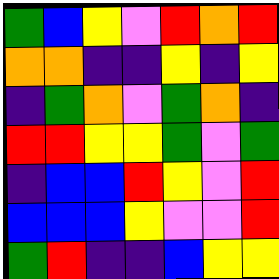[["green", "blue", "yellow", "violet", "red", "orange", "red"], ["orange", "orange", "indigo", "indigo", "yellow", "indigo", "yellow"], ["indigo", "green", "orange", "violet", "green", "orange", "indigo"], ["red", "red", "yellow", "yellow", "green", "violet", "green"], ["indigo", "blue", "blue", "red", "yellow", "violet", "red"], ["blue", "blue", "blue", "yellow", "violet", "violet", "red"], ["green", "red", "indigo", "indigo", "blue", "yellow", "yellow"]]